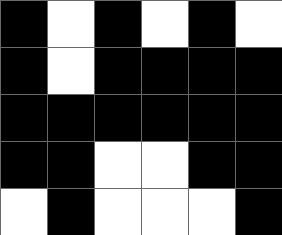[["black", "white", "black", "white", "black", "white"], ["black", "white", "black", "black", "black", "black"], ["black", "black", "black", "black", "black", "black"], ["black", "black", "white", "white", "black", "black"], ["white", "black", "white", "white", "white", "black"]]